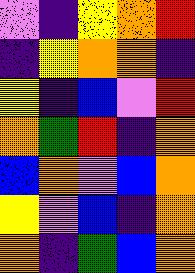[["violet", "indigo", "yellow", "orange", "red"], ["indigo", "yellow", "orange", "orange", "indigo"], ["yellow", "indigo", "blue", "violet", "red"], ["orange", "green", "red", "indigo", "orange"], ["blue", "orange", "violet", "blue", "orange"], ["yellow", "violet", "blue", "indigo", "orange"], ["orange", "indigo", "green", "blue", "orange"]]